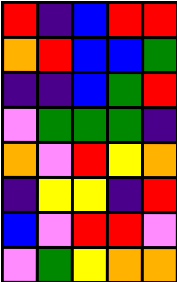[["red", "indigo", "blue", "red", "red"], ["orange", "red", "blue", "blue", "green"], ["indigo", "indigo", "blue", "green", "red"], ["violet", "green", "green", "green", "indigo"], ["orange", "violet", "red", "yellow", "orange"], ["indigo", "yellow", "yellow", "indigo", "red"], ["blue", "violet", "red", "red", "violet"], ["violet", "green", "yellow", "orange", "orange"]]